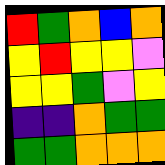[["red", "green", "orange", "blue", "orange"], ["yellow", "red", "yellow", "yellow", "violet"], ["yellow", "yellow", "green", "violet", "yellow"], ["indigo", "indigo", "orange", "green", "green"], ["green", "green", "orange", "orange", "orange"]]